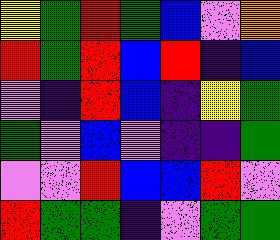[["yellow", "green", "red", "green", "blue", "violet", "orange"], ["red", "green", "red", "blue", "red", "indigo", "blue"], ["violet", "indigo", "red", "blue", "indigo", "yellow", "green"], ["green", "violet", "blue", "violet", "indigo", "indigo", "green"], ["violet", "violet", "red", "blue", "blue", "red", "violet"], ["red", "green", "green", "indigo", "violet", "green", "green"]]